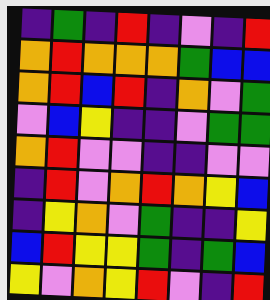[["indigo", "green", "indigo", "red", "indigo", "violet", "indigo", "red"], ["orange", "red", "orange", "orange", "orange", "green", "blue", "blue"], ["orange", "red", "blue", "red", "indigo", "orange", "violet", "green"], ["violet", "blue", "yellow", "indigo", "indigo", "violet", "green", "green"], ["orange", "red", "violet", "violet", "indigo", "indigo", "violet", "violet"], ["indigo", "red", "violet", "orange", "red", "orange", "yellow", "blue"], ["indigo", "yellow", "orange", "violet", "green", "indigo", "indigo", "yellow"], ["blue", "red", "yellow", "yellow", "green", "indigo", "green", "blue"], ["yellow", "violet", "orange", "yellow", "red", "violet", "indigo", "red"]]